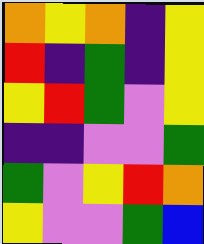[["orange", "yellow", "orange", "indigo", "yellow"], ["red", "indigo", "green", "indigo", "yellow"], ["yellow", "red", "green", "violet", "yellow"], ["indigo", "indigo", "violet", "violet", "green"], ["green", "violet", "yellow", "red", "orange"], ["yellow", "violet", "violet", "green", "blue"]]